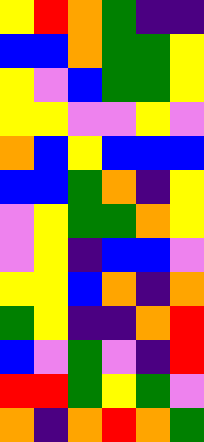[["yellow", "red", "orange", "green", "indigo", "indigo"], ["blue", "blue", "orange", "green", "green", "yellow"], ["yellow", "violet", "blue", "green", "green", "yellow"], ["yellow", "yellow", "violet", "violet", "yellow", "violet"], ["orange", "blue", "yellow", "blue", "blue", "blue"], ["blue", "blue", "green", "orange", "indigo", "yellow"], ["violet", "yellow", "green", "green", "orange", "yellow"], ["violet", "yellow", "indigo", "blue", "blue", "violet"], ["yellow", "yellow", "blue", "orange", "indigo", "orange"], ["green", "yellow", "indigo", "indigo", "orange", "red"], ["blue", "violet", "green", "violet", "indigo", "red"], ["red", "red", "green", "yellow", "green", "violet"], ["orange", "indigo", "orange", "red", "orange", "green"]]